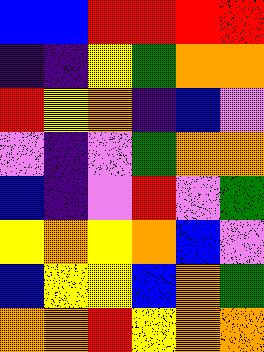[["blue", "blue", "red", "red", "red", "red"], ["indigo", "indigo", "yellow", "green", "orange", "orange"], ["red", "yellow", "orange", "indigo", "blue", "violet"], ["violet", "indigo", "violet", "green", "orange", "orange"], ["blue", "indigo", "violet", "red", "violet", "green"], ["yellow", "orange", "yellow", "orange", "blue", "violet"], ["blue", "yellow", "yellow", "blue", "orange", "green"], ["orange", "orange", "red", "yellow", "orange", "orange"]]